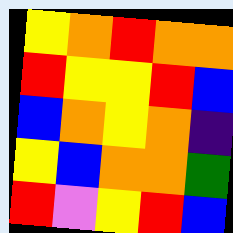[["yellow", "orange", "red", "orange", "orange"], ["red", "yellow", "yellow", "red", "blue"], ["blue", "orange", "yellow", "orange", "indigo"], ["yellow", "blue", "orange", "orange", "green"], ["red", "violet", "yellow", "red", "blue"]]